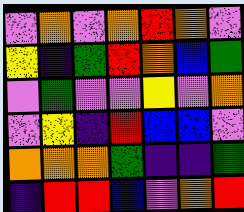[["violet", "orange", "violet", "orange", "red", "orange", "violet"], ["yellow", "indigo", "green", "red", "orange", "blue", "green"], ["violet", "green", "violet", "violet", "yellow", "violet", "orange"], ["violet", "yellow", "indigo", "red", "blue", "blue", "violet"], ["orange", "orange", "orange", "green", "indigo", "indigo", "green"], ["indigo", "red", "red", "blue", "violet", "orange", "red"]]